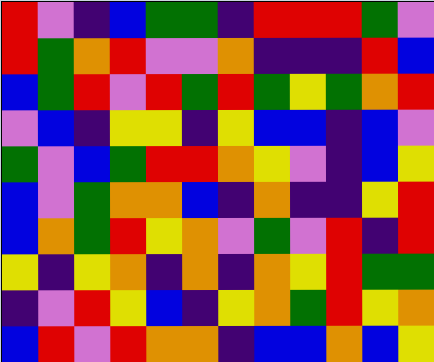[["red", "violet", "indigo", "blue", "green", "green", "indigo", "red", "red", "red", "green", "violet"], ["red", "green", "orange", "red", "violet", "violet", "orange", "indigo", "indigo", "indigo", "red", "blue"], ["blue", "green", "red", "violet", "red", "green", "red", "green", "yellow", "green", "orange", "red"], ["violet", "blue", "indigo", "yellow", "yellow", "indigo", "yellow", "blue", "blue", "indigo", "blue", "violet"], ["green", "violet", "blue", "green", "red", "red", "orange", "yellow", "violet", "indigo", "blue", "yellow"], ["blue", "violet", "green", "orange", "orange", "blue", "indigo", "orange", "indigo", "indigo", "yellow", "red"], ["blue", "orange", "green", "red", "yellow", "orange", "violet", "green", "violet", "red", "indigo", "red"], ["yellow", "indigo", "yellow", "orange", "indigo", "orange", "indigo", "orange", "yellow", "red", "green", "green"], ["indigo", "violet", "red", "yellow", "blue", "indigo", "yellow", "orange", "green", "red", "yellow", "orange"], ["blue", "red", "violet", "red", "orange", "orange", "indigo", "blue", "blue", "orange", "blue", "yellow"]]